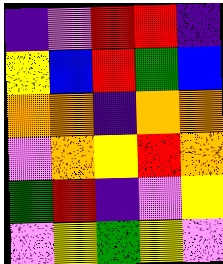[["indigo", "violet", "red", "red", "indigo"], ["yellow", "blue", "red", "green", "blue"], ["orange", "orange", "indigo", "orange", "orange"], ["violet", "orange", "yellow", "red", "orange"], ["green", "red", "indigo", "violet", "yellow"], ["violet", "yellow", "green", "yellow", "violet"]]